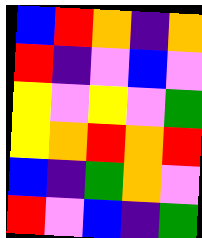[["blue", "red", "orange", "indigo", "orange"], ["red", "indigo", "violet", "blue", "violet"], ["yellow", "violet", "yellow", "violet", "green"], ["yellow", "orange", "red", "orange", "red"], ["blue", "indigo", "green", "orange", "violet"], ["red", "violet", "blue", "indigo", "green"]]